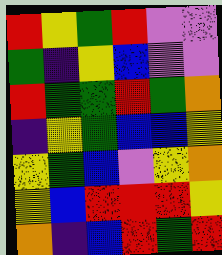[["red", "yellow", "green", "red", "violet", "violet"], ["green", "indigo", "yellow", "blue", "violet", "violet"], ["red", "green", "green", "red", "green", "orange"], ["indigo", "yellow", "green", "blue", "blue", "yellow"], ["yellow", "green", "blue", "violet", "yellow", "orange"], ["yellow", "blue", "red", "red", "red", "yellow"], ["orange", "indigo", "blue", "red", "green", "red"]]